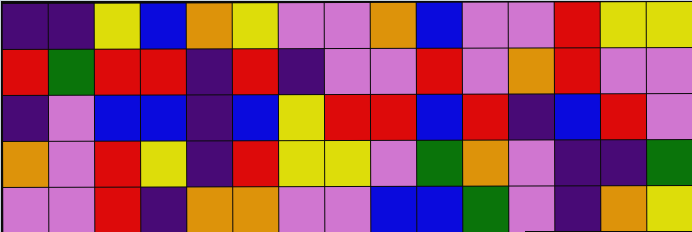[["indigo", "indigo", "yellow", "blue", "orange", "yellow", "violet", "violet", "orange", "blue", "violet", "violet", "red", "yellow", "yellow"], ["red", "green", "red", "red", "indigo", "red", "indigo", "violet", "violet", "red", "violet", "orange", "red", "violet", "violet"], ["indigo", "violet", "blue", "blue", "indigo", "blue", "yellow", "red", "red", "blue", "red", "indigo", "blue", "red", "violet"], ["orange", "violet", "red", "yellow", "indigo", "red", "yellow", "yellow", "violet", "green", "orange", "violet", "indigo", "indigo", "green"], ["violet", "violet", "red", "indigo", "orange", "orange", "violet", "violet", "blue", "blue", "green", "violet", "indigo", "orange", "yellow"]]